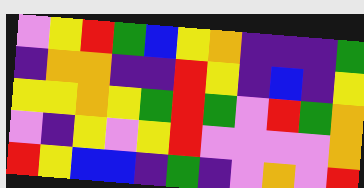[["violet", "yellow", "red", "green", "blue", "yellow", "orange", "indigo", "indigo", "indigo", "green"], ["indigo", "orange", "orange", "indigo", "indigo", "red", "yellow", "indigo", "blue", "indigo", "yellow"], ["yellow", "yellow", "orange", "yellow", "green", "red", "green", "violet", "red", "green", "orange"], ["violet", "indigo", "yellow", "violet", "yellow", "red", "violet", "violet", "violet", "violet", "orange"], ["red", "yellow", "blue", "blue", "indigo", "green", "indigo", "violet", "orange", "violet", "red"]]